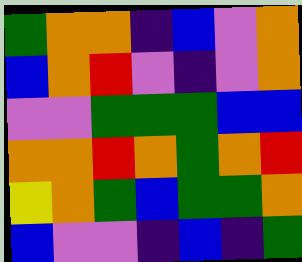[["green", "orange", "orange", "indigo", "blue", "violet", "orange"], ["blue", "orange", "red", "violet", "indigo", "violet", "orange"], ["violet", "violet", "green", "green", "green", "blue", "blue"], ["orange", "orange", "red", "orange", "green", "orange", "red"], ["yellow", "orange", "green", "blue", "green", "green", "orange"], ["blue", "violet", "violet", "indigo", "blue", "indigo", "green"]]